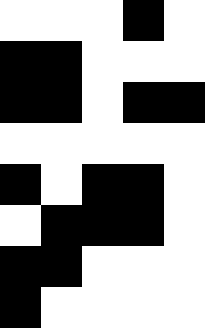[["white", "white", "white", "black", "white"], ["black", "black", "white", "white", "white"], ["black", "black", "white", "black", "black"], ["white", "white", "white", "white", "white"], ["black", "white", "black", "black", "white"], ["white", "black", "black", "black", "white"], ["black", "black", "white", "white", "white"], ["black", "white", "white", "white", "white"]]